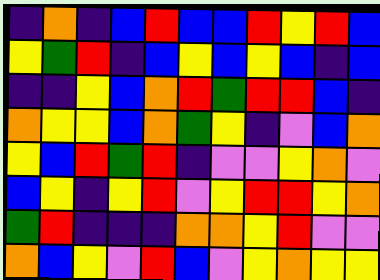[["indigo", "orange", "indigo", "blue", "red", "blue", "blue", "red", "yellow", "red", "blue"], ["yellow", "green", "red", "indigo", "blue", "yellow", "blue", "yellow", "blue", "indigo", "blue"], ["indigo", "indigo", "yellow", "blue", "orange", "red", "green", "red", "red", "blue", "indigo"], ["orange", "yellow", "yellow", "blue", "orange", "green", "yellow", "indigo", "violet", "blue", "orange"], ["yellow", "blue", "red", "green", "red", "indigo", "violet", "violet", "yellow", "orange", "violet"], ["blue", "yellow", "indigo", "yellow", "red", "violet", "yellow", "red", "red", "yellow", "orange"], ["green", "red", "indigo", "indigo", "indigo", "orange", "orange", "yellow", "red", "violet", "violet"], ["orange", "blue", "yellow", "violet", "red", "blue", "violet", "yellow", "orange", "yellow", "yellow"]]